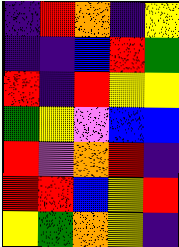[["indigo", "red", "orange", "indigo", "yellow"], ["indigo", "indigo", "blue", "red", "green"], ["red", "indigo", "red", "yellow", "yellow"], ["green", "yellow", "violet", "blue", "blue"], ["red", "violet", "orange", "red", "indigo"], ["red", "red", "blue", "yellow", "red"], ["yellow", "green", "orange", "yellow", "indigo"]]